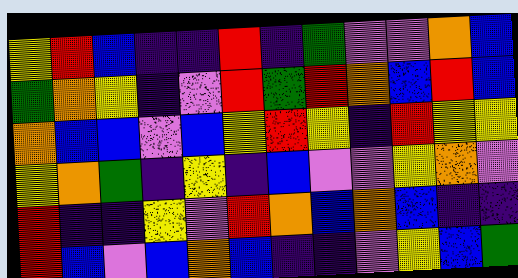[["yellow", "red", "blue", "indigo", "indigo", "red", "indigo", "green", "violet", "violet", "orange", "blue"], ["green", "orange", "yellow", "indigo", "violet", "red", "green", "red", "orange", "blue", "red", "blue"], ["orange", "blue", "blue", "violet", "blue", "yellow", "red", "yellow", "indigo", "red", "yellow", "yellow"], ["yellow", "orange", "green", "indigo", "yellow", "indigo", "blue", "violet", "violet", "yellow", "orange", "violet"], ["red", "indigo", "indigo", "yellow", "violet", "red", "orange", "blue", "orange", "blue", "indigo", "indigo"], ["red", "blue", "violet", "blue", "orange", "blue", "indigo", "indigo", "violet", "yellow", "blue", "green"]]